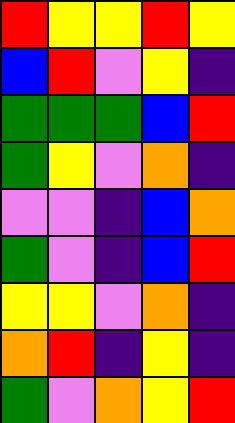[["red", "yellow", "yellow", "red", "yellow"], ["blue", "red", "violet", "yellow", "indigo"], ["green", "green", "green", "blue", "red"], ["green", "yellow", "violet", "orange", "indigo"], ["violet", "violet", "indigo", "blue", "orange"], ["green", "violet", "indigo", "blue", "red"], ["yellow", "yellow", "violet", "orange", "indigo"], ["orange", "red", "indigo", "yellow", "indigo"], ["green", "violet", "orange", "yellow", "red"]]